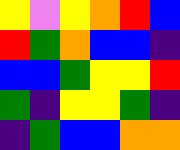[["yellow", "violet", "yellow", "orange", "red", "blue"], ["red", "green", "orange", "blue", "blue", "indigo"], ["blue", "blue", "green", "yellow", "yellow", "red"], ["green", "indigo", "yellow", "yellow", "green", "indigo"], ["indigo", "green", "blue", "blue", "orange", "orange"]]